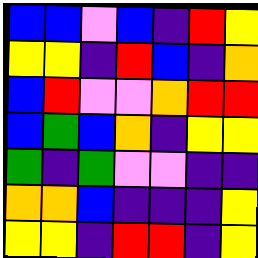[["blue", "blue", "violet", "blue", "indigo", "red", "yellow"], ["yellow", "yellow", "indigo", "red", "blue", "indigo", "orange"], ["blue", "red", "violet", "violet", "orange", "red", "red"], ["blue", "green", "blue", "orange", "indigo", "yellow", "yellow"], ["green", "indigo", "green", "violet", "violet", "indigo", "indigo"], ["orange", "orange", "blue", "indigo", "indigo", "indigo", "yellow"], ["yellow", "yellow", "indigo", "red", "red", "indigo", "yellow"]]